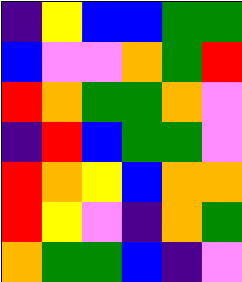[["indigo", "yellow", "blue", "blue", "green", "green"], ["blue", "violet", "violet", "orange", "green", "red"], ["red", "orange", "green", "green", "orange", "violet"], ["indigo", "red", "blue", "green", "green", "violet"], ["red", "orange", "yellow", "blue", "orange", "orange"], ["red", "yellow", "violet", "indigo", "orange", "green"], ["orange", "green", "green", "blue", "indigo", "violet"]]